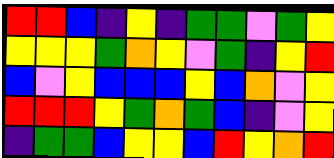[["red", "red", "blue", "indigo", "yellow", "indigo", "green", "green", "violet", "green", "yellow"], ["yellow", "yellow", "yellow", "green", "orange", "yellow", "violet", "green", "indigo", "yellow", "red"], ["blue", "violet", "yellow", "blue", "blue", "blue", "yellow", "blue", "orange", "violet", "yellow"], ["red", "red", "red", "yellow", "green", "orange", "green", "blue", "indigo", "violet", "yellow"], ["indigo", "green", "green", "blue", "yellow", "yellow", "blue", "red", "yellow", "orange", "red"]]